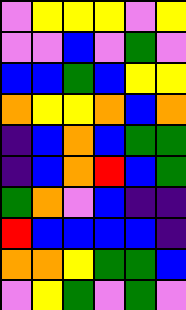[["violet", "yellow", "yellow", "yellow", "violet", "yellow"], ["violet", "violet", "blue", "violet", "green", "violet"], ["blue", "blue", "green", "blue", "yellow", "yellow"], ["orange", "yellow", "yellow", "orange", "blue", "orange"], ["indigo", "blue", "orange", "blue", "green", "green"], ["indigo", "blue", "orange", "red", "blue", "green"], ["green", "orange", "violet", "blue", "indigo", "indigo"], ["red", "blue", "blue", "blue", "blue", "indigo"], ["orange", "orange", "yellow", "green", "green", "blue"], ["violet", "yellow", "green", "violet", "green", "violet"]]